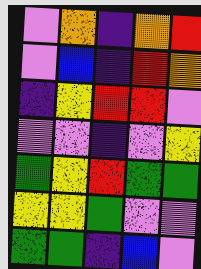[["violet", "orange", "indigo", "orange", "red"], ["violet", "blue", "indigo", "red", "orange"], ["indigo", "yellow", "red", "red", "violet"], ["violet", "violet", "indigo", "violet", "yellow"], ["green", "yellow", "red", "green", "green"], ["yellow", "yellow", "green", "violet", "violet"], ["green", "green", "indigo", "blue", "violet"]]